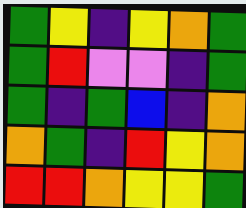[["green", "yellow", "indigo", "yellow", "orange", "green"], ["green", "red", "violet", "violet", "indigo", "green"], ["green", "indigo", "green", "blue", "indigo", "orange"], ["orange", "green", "indigo", "red", "yellow", "orange"], ["red", "red", "orange", "yellow", "yellow", "green"]]